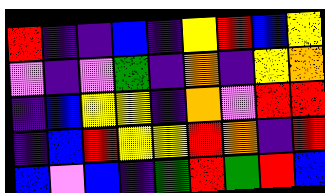[["red", "indigo", "indigo", "blue", "indigo", "yellow", "red", "blue", "yellow"], ["violet", "indigo", "violet", "green", "indigo", "orange", "indigo", "yellow", "orange"], ["indigo", "blue", "yellow", "yellow", "indigo", "orange", "violet", "red", "red"], ["indigo", "blue", "red", "yellow", "yellow", "red", "orange", "indigo", "red"], ["blue", "violet", "blue", "indigo", "green", "red", "green", "red", "blue"]]